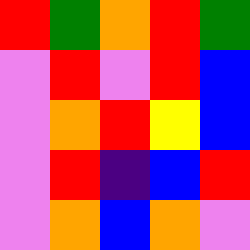[["red", "green", "orange", "red", "green"], ["violet", "red", "violet", "red", "blue"], ["violet", "orange", "red", "yellow", "blue"], ["violet", "red", "indigo", "blue", "red"], ["violet", "orange", "blue", "orange", "violet"]]